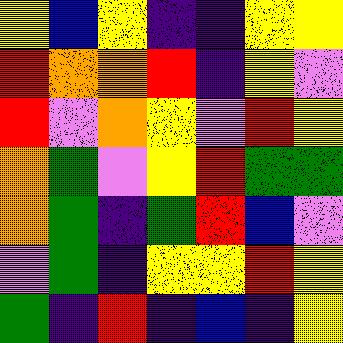[["yellow", "blue", "yellow", "indigo", "indigo", "yellow", "yellow"], ["red", "orange", "orange", "red", "indigo", "yellow", "violet"], ["red", "violet", "orange", "yellow", "violet", "red", "yellow"], ["orange", "green", "violet", "yellow", "red", "green", "green"], ["orange", "green", "indigo", "green", "red", "blue", "violet"], ["violet", "green", "indigo", "yellow", "yellow", "red", "yellow"], ["green", "indigo", "red", "indigo", "blue", "indigo", "yellow"]]